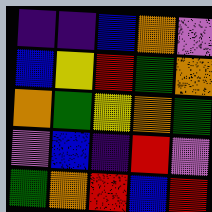[["indigo", "indigo", "blue", "orange", "violet"], ["blue", "yellow", "red", "green", "orange"], ["orange", "green", "yellow", "orange", "green"], ["violet", "blue", "indigo", "red", "violet"], ["green", "orange", "red", "blue", "red"]]